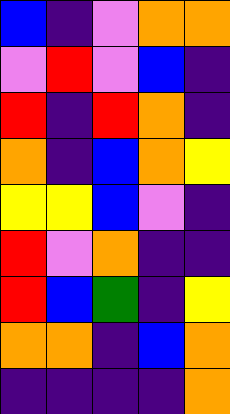[["blue", "indigo", "violet", "orange", "orange"], ["violet", "red", "violet", "blue", "indigo"], ["red", "indigo", "red", "orange", "indigo"], ["orange", "indigo", "blue", "orange", "yellow"], ["yellow", "yellow", "blue", "violet", "indigo"], ["red", "violet", "orange", "indigo", "indigo"], ["red", "blue", "green", "indigo", "yellow"], ["orange", "orange", "indigo", "blue", "orange"], ["indigo", "indigo", "indigo", "indigo", "orange"]]